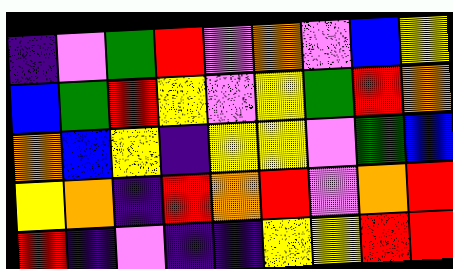[["indigo", "violet", "green", "red", "violet", "orange", "violet", "blue", "yellow"], ["blue", "green", "red", "yellow", "violet", "yellow", "green", "red", "orange"], ["orange", "blue", "yellow", "indigo", "yellow", "yellow", "violet", "green", "blue"], ["yellow", "orange", "indigo", "red", "orange", "red", "violet", "orange", "red"], ["red", "indigo", "violet", "indigo", "indigo", "yellow", "yellow", "red", "red"]]